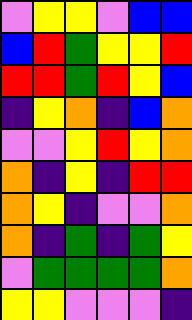[["violet", "yellow", "yellow", "violet", "blue", "blue"], ["blue", "red", "green", "yellow", "yellow", "red"], ["red", "red", "green", "red", "yellow", "blue"], ["indigo", "yellow", "orange", "indigo", "blue", "orange"], ["violet", "violet", "yellow", "red", "yellow", "orange"], ["orange", "indigo", "yellow", "indigo", "red", "red"], ["orange", "yellow", "indigo", "violet", "violet", "orange"], ["orange", "indigo", "green", "indigo", "green", "yellow"], ["violet", "green", "green", "green", "green", "orange"], ["yellow", "yellow", "violet", "violet", "violet", "indigo"]]